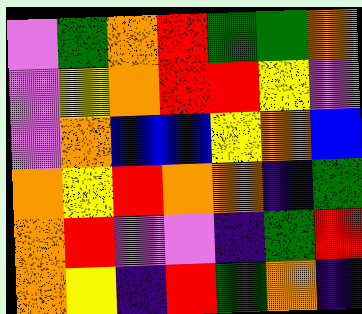[["violet", "green", "orange", "red", "green", "green", "orange"], ["violet", "yellow", "orange", "red", "red", "yellow", "violet"], ["violet", "orange", "blue", "blue", "yellow", "orange", "blue"], ["orange", "yellow", "red", "orange", "orange", "indigo", "green"], ["orange", "red", "violet", "violet", "indigo", "green", "red"], ["orange", "yellow", "indigo", "red", "green", "orange", "indigo"]]